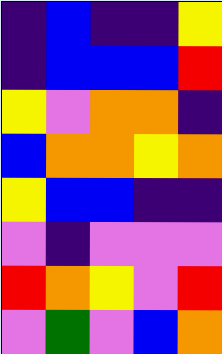[["indigo", "blue", "indigo", "indigo", "yellow"], ["indigo", "blue", "blue", "blue", "red"], ["yellow", "violet", "orange", "orange", "indigo"], ["blue", "orange", "orange", "yellow", "orange"], ["yellow", "blue", "blue", "indigo", "indigo"], ["violet", "indigo", "violet", "violet", "violet"], ["red", "orange", "yellow", "violet", "red"], ["violet", "green", "violet", "blue", "orange"]]